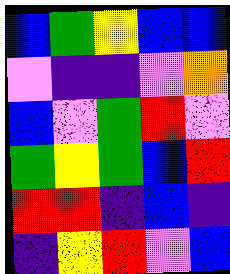[["blue", "green", "yellow", "blue", "blue"], ["violet", "indigo", "indigo", "violet", "orange"], ["blue", "violet", "green", "red", "violet"], ["green", "yellow", "green", "blue", "red"], ["red", "red", "indigo", "blue", "indigo"], ["indigo", "yellow", "red", "violet", "blue"]]